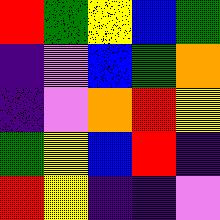[["red", "green", "yellow", "blue", "green"], ["indigo", "violet", "blue", "green", "orange"], ["indigo", "violet", "orange", "red", "yellow"], ["green", "yellow", "blue", "red", "indigo"], ["red", "yellow", "indigo", "indigo", "violet"]]